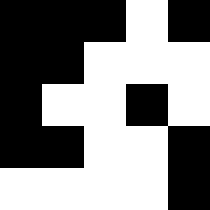[["black", "black", "black", "white", "black"], ["black", "black", "white", "white", "white"], ["black", "white", "white", "black", "white"], ["black", "black", "white", "white", "black"], ["white", "white", "white", "white", "black"]]